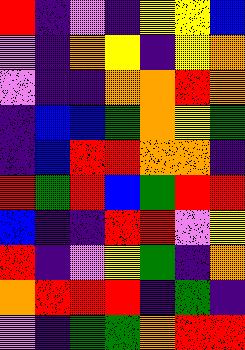[["red", "indigo", "violet", "indigo", "yellow", "yellow", "blue"], ["violet", "indigo", "orange", "yellow", "indigo", "yellow", "orange"], ["violet", "indigo", "indigo", "orange", "orange", "red", "orange"], ["indigo", "blue", "blue", "green", "orange", "yellow", "green"], ["indigo", "blue", "red", "red", "orange", "orange", "indigo"], ["red", "green", "red", "blue", "green", "red", "red"], ["blue", "indigo", "indigo", "red", "red", "violet", "yellow"], ["red", "indigo", "violet", "yellow", "green", "indigo", "orange"], ["orange", "red", "red", "red", "indigo", "green", "indigo"], ["violet", "indigo", "green", "green", "orange", "red", "red"]]